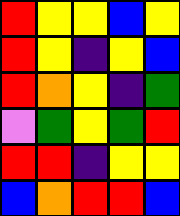[["red", "yellow", "yellow", "blue", "yellow"], ["red", "yellow", "indigo", "yellow", "blue"], ["red", "orange", "yellow", "indigo", "green"], ["violet", "green", "yellow", "green", "red"], ["red", "red", "indigo", "yellow", "yellow"], ["blue", "orange", "red", "red", "blue"]]